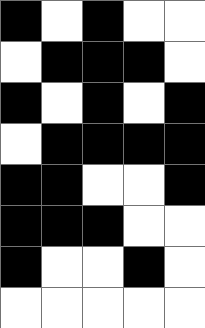[["black", "white", "black", "white", "white"], ["white", "black", "black", "black", "white"], ["black", "white", "black", "white", "black"], ["white", "black", "black", "black", "black"], ["black", "black", "white", "white", "black"], ["black", "black", "black", "white", "white"], ["black", "white", "white", "black", "white"], ["white", "white", "white", "white", "white"]]